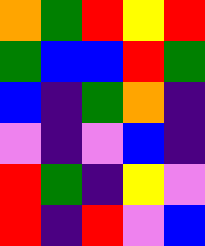[["orange", "green", "red", "yellow", "red"], ["green", "blue", "blue", "red", "green"], ["blue", "indigo", "green", "orange", "indigo"], ["violet", "indigo", "violet", "blue", "indigo"], ["red", "green", "indigo", "yellow", "violet"], ["red", "indigo", "red", "violet", "blue"]]